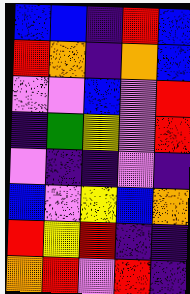[["blue", "blue", "indigo", "red", "blue"], ["red", "orange", "indigo", "orange", "blue"], ["violet", "violet", "blue", "violet", "red"], ["indigo", "green", "yellow", "violet", "red"], ["violet", "indigo", "indigo", "violet", "indigo"], ["blue", "violet", "yellow", "blue", "orange"], ["red", "yellow", "red", "indigo", "indigo"], ["orange", "red", "violet", "red", "indigo"]]